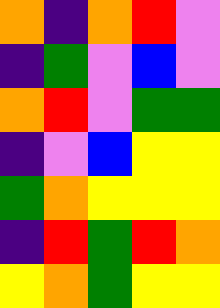[["orange", "indigo", "orange", "red", "violet"], ["indigo", "green", "violet", "blue", "violet"], ["orange", "red", "violet", "green", "green"], ["indigo", "violet", "blue", "yellow", "yellow"], ["green", "orange", "yellow", "yellow", "yellow"], ["indigo", "red", "green", "red", "orange"], ["yellow", "orange", "green", "yellow", "yellow"]]